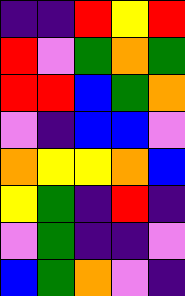[["indigo", "indigo", "red", "yellow", "red"], ["red", "violet", "green", "orange", "green"], ["red", "red", "blue", "green", "orange"], ["violet", "indigo", "blue", "blue", "violet"], ["orange", "yellow", "yellow", "orange", "blue"], ["yellow", "green", "indigo", "red", "indigo"], ["violet", "green", "indigo", "indigo", "violet"], ["blue", "green", "orange", "violet", "indigo"]]